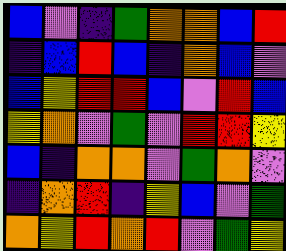[["blue", "violet", "indigo", "green", "orange", "orange", "blue", "red"], ["indigo", "blue", "red", "blue", "indigo", "orange", "blue", "violet"], ["blue", "yellow", "red", "red", "blue", "violet", "red", "blue"], ["yellow", "orange", "violet", "green", "violet", "red", "red", "yellow"], ["blue", "indigo", "orange", "orange", "violet", "green", "orange", "violet"], ["indigo", "orange", "red", "indigo", "yellow", "blue", "violet", "green"], ["orange", "yellow", "red", "orange", "red", "violet", "green", "yellow"]]